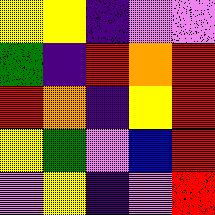[["yellow", "yellow", "indigo", "violet", "violet"], ["green", "indigo", "red", "orange", "red"], ["red", "orange", "indigo", "yellow", "red"], ["yellow", "green", "violet", "blue", "red"], ["violet", "yellow", "indigo", "violet", "red"]]